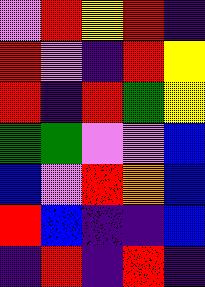[["violet", "red", "yellow", "red", "indigo"], ["red", "violet", "indigo", "red", "yellow"], ["red", "indigo", "red", "green", "yellow"], ["green", "green", "violet", "violet", "blue"], ["blue", "violet", "red", "orange", "blue"], ["red", "blue", "indigo", "indigo", "blue"], ["indigo", "red", "indigo", "red", "indigo"]]